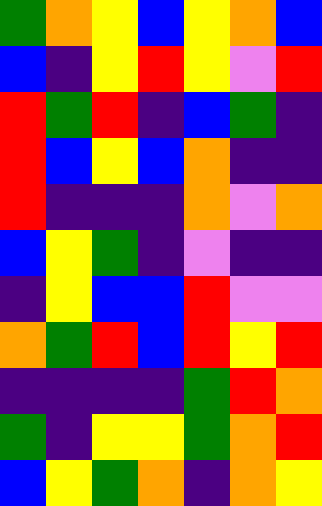[["green", "orange", "yellow", "blue", "yellow", "orange", "blue"], ["blue", "indigo", "yellow", "red", "yellow", "violet", "red"], ["red", "green", "red", "indigo", "blue", "green", "indigo"], ["red", "blue", "yellow", "blue", "orange", "indigo", "indigo"], ["red", "indigo", "indigo", "indigo", "orange", "violet", "orange"], ["blue", "yellow", "green", "indigo", "violet", "indigo", "indigo"], ["indigo", "yellow", "blue", "blue", "red", "violet", "violet"], ["orange", "green", "red", "blue", "red", "yellow", "red"], ["indigo", "indigo", "indigo", "indigo", "green", "red", "orange"], ["green", "indigo", "yellow", "yellow", "green", "orange", "red"], ["blue", "yellow", "green", "orange", "indigo", "orange", "yellow"]]